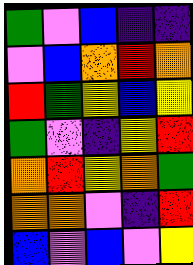[["green", "violet", "blue", "indigo", "indigo"], ["violet", "blue", "orange", "red", "orange"], ["red", "green", "yellow", "blue", "yellow"], ["green", "violet", "indigo", "yellow", "red"], ["orange", "red", "yellow", "orange", "green"], ["orange", "orange", "violet", "indigo", "red"], ["blue", "violet", "blue", "violet", "yellow"]]